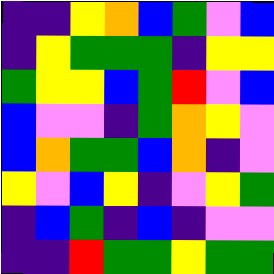[["indigo", "indigo", "yellow", "orange", "blue", "green", "violet", "blue"], ["indigo", "yellow", "green", "green", "green", "indigo", "yellow", "yellow"], ["green", "yellow", "yellow", "blue", "green", "red", "violet", "blue"], ["blue", "violet", "violet", "indigo", "green", "orange", "yellow", "violet"], ["blue", "orange", "green", "green", "blue", "orange", "indigo", "violet"], ["yellow", "violet", "blue", "yellow", "indigo", "violet", "yellow", "green"], ["indigo", "blue", "green", "indigo", "blue", "indigo", "violet", "violet"], ["indigo", "indigo", "red", "green", "green", "yellow", "green", "green"]]